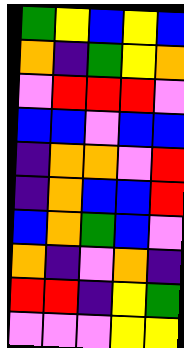[["green", "yellow", "blue", "yellow", "blue"], ["orange", "indigo", "green", "yellow", "orange"], ["violet", "red", "red", "red", "violet"], ["blue", "blue", "violet", "blue", "blue"], ["indigo", "orange", "orange", "violet", "red"], ["indigo", "orange", "blue", "blue", "red"], ["blue", "orange", "green", "blue", "violet"], ["orange", "indigo", "violet", "orange", "indigo"], ["red", "red", "indigo", "yellow", "green"], ["violet", "violet", "violet", "yellow", "yellow"]]